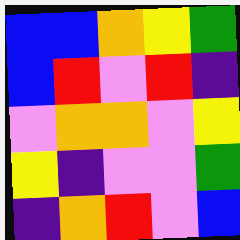[["blue", "blue", "orange", "yellow", "green"], ["blue", "red", "violet", "red", "indigo"], ["violet", "orange", "orange", "violet", "yellow"], ["yellow", "indigo", "violet", "violet", "green"], ["indigo", "orange", "red", "violet", "blue"]]